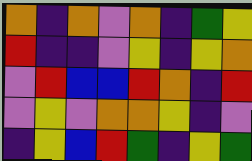[["orange", "indigo", "orange", "violet", "orange", "indigo", "green", "yellow"], ["red", "indigo", "indigo", "violet", "yellow", "indigo", "yellow", "orange"], ["violet", "red", "blue", "blue", "red", "orange", "indigo", "red"], ["violet", "yellow", "violet", "orange", "orange", "yellow", "indigo", "violet"], ["indigo", "yellow", "blue", "red", "green", "indigo", "yellow", "green"]]